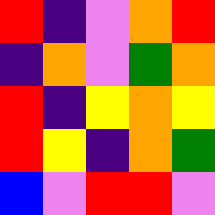[["red", "indigo", "violet", "orange", "red"], ["indigo", "orange", "violet", "green", "orange"], ["red", "indigo", "yellow", "orange", "yellow"], ["red", "yellow", "indigo", "orange", "green"], ["blue", "violet", "red", "red", "violet"]]